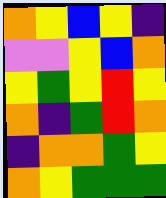[["orange", "yellow", "blue", "yellow", "indigo"], ["violet", "violet", "yellow", "blue", "orange"], ["yellow", "green", "yellow", "red", "yellow"], ["orange", "indigo", "green", "red", "orange"], ["indigo", "orange", "orange", "green", "yellow"], ["orange", "yellow", "green", "green", "green"]]